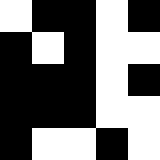[["white", "black", "black", "white", "black"], ["black", "white", "black", "white", "white"], ["black", "black", "black", "white", "black"], ["black", "black", "black", "white", "white"], ["black", "white", "white", "black", "white"]]